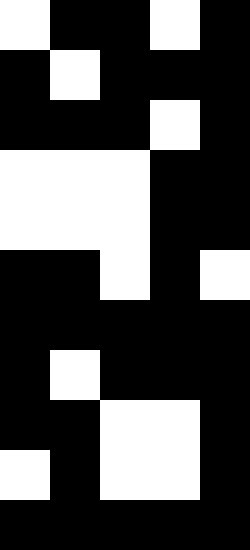[["white", "black", "black", "white", "black"], ["black", "white", "black", "black", "black"], ["black", "black", "black", "white", "black"], ["white", "white", "white", "black", "black"], ["white", "white", "white", "black", "black"], ["black", "black", "white", "black", "white"], ["black", "black", "black", "black", "black"], ["black", "white", "black", "black", "black"], ["black", "black", "white", "white", "black"], ["white", "black", "white", "white", "black"], ["black", "black", "black", "black", "black"]]